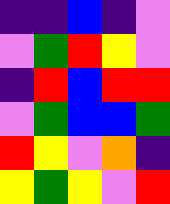[["indigo", "indigo", "blue", "indigo", "violet"], ["violet", "green", "red", "yellow", "violet"], ["indigo", "red", "blue", "red", "red"], ["violet", "green", "blue", "blue", "green"], ["red", "yellow", "violet", "orange", "indigo"], ["yellow", "green", "yellow", "violet", "red"]]